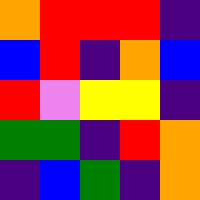[["orange", "red", "red", "red", "indigo"], ["blue", "red", "indigo", "orange", "blue"], ["red", "violet", "yellow", "yellow", "indigo"], ["green", "green", "indigo", "red", "orange"], ["indigo", "blue", "green", "indigo", "orange"]]